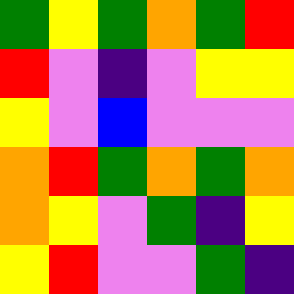[["green", "yellow", "green", "orange", "green", "red"], ["red", "violet", "indigo", "violet", "yellow", "yellow"], ["yellow", "violet", "blue", "violet", "violet", "violet"], ["orange", "red", "green", "orange", "green", "orange"], ["orange", "yellow", "violet", "green", "indigo", "yellow"], ["yellow", "red", "violet", "violet", "green", "indigo"]]